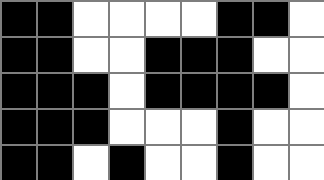[["black", "black", "white", "white", "white", "white", "black", "black", "white"], ["black", "black", "white", "white", "black", "black", "black", "white", "white"], ["black", "black", "black", "white", "black", "black", "black", "black", "white"], ["black", "black", "black", "white", "white", "white", "black", "white", "white"], ["black", "black", "white", "black", "white", "white", "black", "white", "white"]]